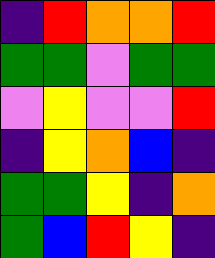[["indigo", "red", "orange", "orange", "red"], ["green", "green", "violet", "green", "green"], ["violet", "yellow", "violet", "violet", "red"], ["indigo", "yellow", "orange", "blue", "indigo"], ["green", "green", "yellow", "indigo", "orange"], ["green", "blue", "red", "yellow", "indigo"]]